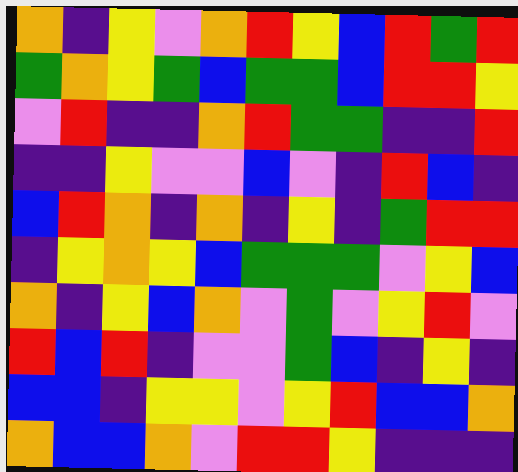[["orange", "indigo", "yellow", "violet", "orange", "red", "yellow", "blue", "red", "green", "red"], ["green", "orange", "yellow", "green", "blue", "green", "green", "blue", "red", "red", "yellow"], ["violet", "red", "indigo", "indigo", "orange", "red", "green", "green", "indigo", "indigo", "red"], ["indigo", "indigo", "yellow", "violet", "violet", "blue", "violet", "indigo", "red", "blue", "indigo"], ["blue", "red", "orange", "indigo", "orange", "indigo", "yellow", "indigo", "green", "red", "red"], ["indigo", "yellow", "orange", "yellow", "blue", "green", "green", "green", "violet", "yellow", "blue"], ["orange", "indigo", "yellow", "blue", "orange", "violet", "green", "violet", "yellow", "red", "violet"], ["red", "blue", "red", "indigo", "violet", "violet", "green", "blue", "indigo", "yellow", "indigo"], ["blue", "blue", "indigo", "yellow", "yellow", "violet", "yellow", "red", "blue", "blue", "orange"], ["orange", "blue", "blue", "orange", "violet", "red", "red", "yellow", "indigo", "indigo", "indigo"]]